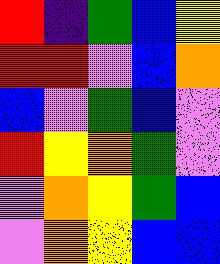[["red", "indigo", "green", "blue", "yellow"], ["red", "red", "violet", "blue", "orange"], ["blue", "violet", "green", "blue", "violet"], ["red", "yellow", "orange", "green", "violet"], ["violet", "orange", "yellow", "green", "blue"], ["violet", "orange", "yellow", "blue", "blue"]]